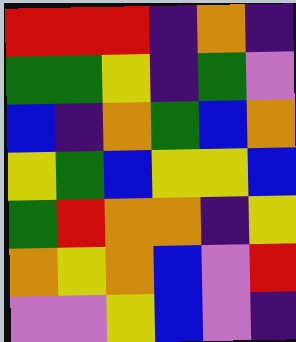[["red", "red", "red", "indigo", "orange", "indigo"], ["green", "green", "yellow", "indigo", "green", "violet"], ["blue", "indigo", "orange", "green", "blue", "orange"], ["yellow", "green", "blue", "yellow", "yellow", "blue"], ["green", "red", "orange", "orange", "indigo", "yellow"], ["orange", "yellow", "orange", "blue", "violet", "red"], ["violet", "violet", "yellow", "blue", "violet", "indigo"]]